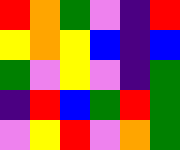[["red", "orange", "green", "violet", "indigo", "red"], ["yellow", "orange", "yellow", "blue", "indigo", "blue"], ["green", "violet", "yellow", "violet", "indigo", "green"], ["indigo", "red", "blue", "green", "red", "green"], ["violet", "yellow", "red", "violet", "orange", "green"]]